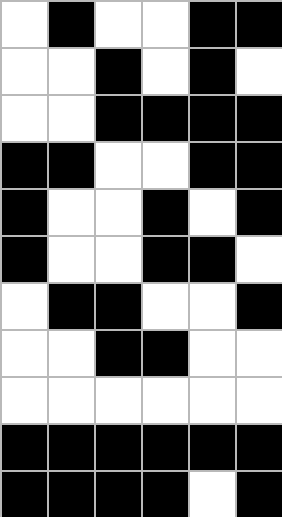[["white", "black", "white", "white", "black", "black"], ["white", "white", "black", "white", "black", "white"], ["white", "white", "black", "black", "black", "black"], ["black", "black", "white", "white", "black", "black"], ["black", "white", "white", "black", "white", "black"], ["black", "white", "white", "black", "black", "white"], ["white", "black", "black", "white", "white", "black"], ["white", "white", "black", "black", "white", "white"], ["white", "white", "white", "white", "white", "white"], ["black", "black", "black", "black", "black", "black"], ["black", "black", "black", "black", "white", "black"]]